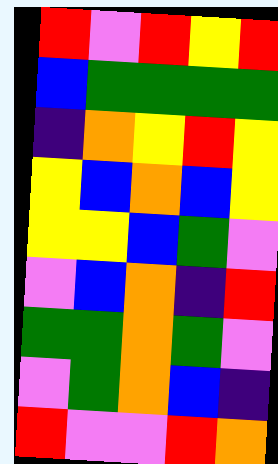[["red", "violet", "red", "yellow", "red"], ["blue", "green", "green", "green", "green"], ["indigo", "orange", "yellow", "red", "yellow"], ["yellow", "blue", "orange", "blue", "yellow"], ["yellow", "yellow", "blue", "green", "violet"], ["violet", "blue", "orange", "indigo", "red"], ["green", "green", "orange", "green", "violet"], ["violet", "green", "orange", "blue", "indigo"], ["red", "violet", "violet", "red", "orange"]]